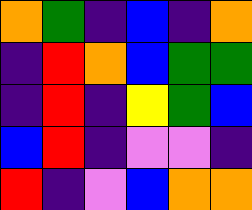[["orange", "green", "indigo", "blue", "indigo", "orange"], ["indigo", "red", "orange", "blue", "green", "green"], ["indigo", "red", "indigo", "yellow", "green", "blue"], ["blue", "red", "indigo", "violet", "violet", "indigo"], ["red", "indigo", "violet", "blue", "orange", "orange"]]